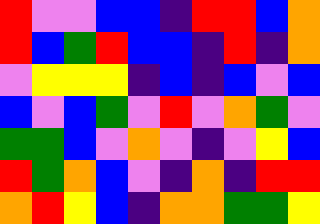[["red", "violet", "violet", "blue", "blue", "indigo", "red", "red", "blue", "orange"], ["red", "blue", "green", "red", "blue", "blue", "indigo", "red", "indigo", "orange"], ["violet", "yellow", "yellow", "yellow", "indigo", "blue", "indigo", "blue", "violet", "blue"], ["blue", "violet", "blue", "green", "violet", "red", "violet", "orange", "green", "violet"], ["green", "green", "blue", "violet", "orange", "violet", "indigo", "violet", "yellow", "blue"], ["red", "green", "orange", "blue", "violet", "indigo", "orange", "indigo", "red", "red"], ["orange", "red", "yellow", "blue", "indigo", "orange", "orange", "green", "green", "yellow"]]